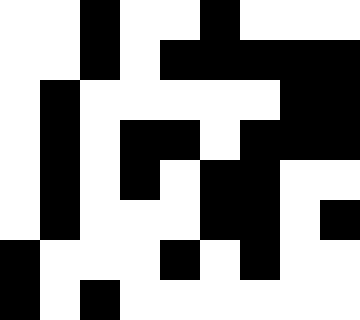[["white", "white", "black", "white", "white", "black", "white", "white", "white"], ["white", "white", "black", "white", "black", "black", "black", "black", "black"], ["white", "black", "white", "white", "white", "white", "white", "black", "black"], ["white", "black", "white", "black", "black", "white", "black", "black", "black"], ["white", "black", "white", "black", "white", "black", "black", "white", "white"], ["white", "black", "white", "white", "white", "black", "black", "white", "black"], ["black", "white", "white", "white", "black", "white", "black", "white", "white"], ["black", "white", "black", "white", "white", "white", "white", "white", "white"]]